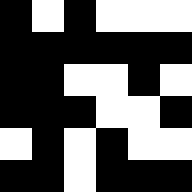[["black", "white", "black", "white", "white", "white"], ["black", "black", "black", "black", "black", "black"], ["black", "black", "white", "white", "black", "white"], ["black", "black", "black", "white", "white", "black"], ["white", "black", "white", "black", "white", "white"], ["black", "black", "white", "black", "black", "black"]]